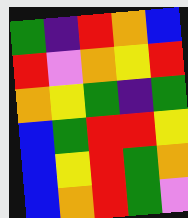[["green", "indigo", "red", "orange", "blue"], ["red", "violet", "orange", "yellow", "red"], ["orange", "yellow", "green", "indigo", "green"], ["blue", "green", "red", "red", "yellow"], ["blue", "yellow", "red", "green", "orange"], ["blue", "orange", "red", "green", "violet"]]